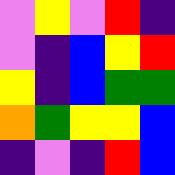[["violet", "yellow", "violet", "red", "indigo"], ["violet", "indigo", "blue", "yellow", "red"], ["yellow", "indigo", "blue", "green", "green"], ["orange", "green", "yellow", "yellow", "blue"], ["indigo", "violet", "indigo", "red", "blue"]]